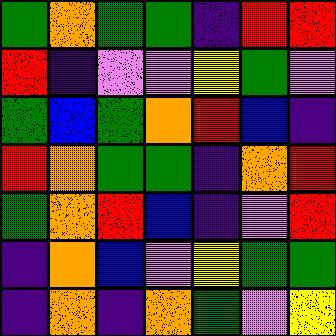[["green", "orange", "green", "green", "indigo", "red", "red"], ["red", "indigo", "violet", "violet", "yellow", "green", "violet"], ["green", "blue", "green", "orange", "red", "blue", "indigo"], ["red", "orange", "green", "green", "indigo", "orange", "red"], ["green", "orange", "red", "blue", "indigo", "violet", "red"], ["indigo", "orange", "blue", "violet", "yellow", "green", "green"], ["indigo", "orange", "indigo", "orange", "green", "violet", "yellow"]]